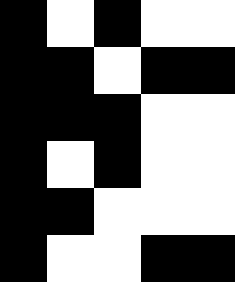[["black", "white", "black", "white", "white"], ["black", "black", "white", "black", "black"], ["black", "black", "black", "white", "white"], ["black", "white", "black", "white", "white"], ["black", "black", "white", "white", "white"], ["black", "white", "white", "black", "black"]]